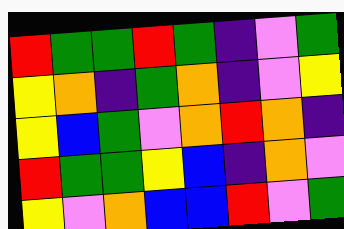[["red", "green", "green", "red", "green", "indigo", "violet", "green"], ["yellow", "orange", "indigo", "green", "orange", "indigo", "violet", "yellow"], ["yellow", "blue", "green", "violet", "orange", "red", "orange", "indigo"], ["red", "green", "green", "yellow", "blue", "indigo", "orange", "violet"], ["yellow", "violet", "orange", "blue", "blue", "red", "violet", "green"]]